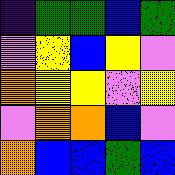[["indigo", "green", "green", "blue", "green"], ["violet", "yellow", "blue", "yellow", "violet"], ["orange", "yellow", "yellow", "violet", "yellow"], ["violet", "orange", "orange", "blue", "violet"], ["orange", "blue", "blue", "green", "blue"]]